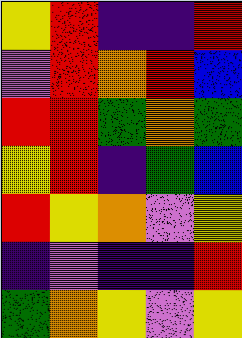[["yellow", "red", "indigo", "indigo", "red"], ["violet", "red", "orange", "red", "blue"], ["red", "red", "green", "orange", "green"], ["yellow", "red", "indigo", "green", "blue"], ["red", "yellow", "orange", "violet", "yellow"], ["indigo", "violet", "indigo", "indigo", "red"], ["green", "orange", "yellow", "violet", "yellow"]]